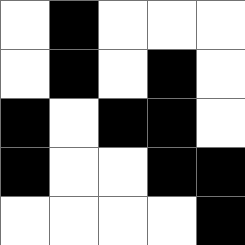[["white", "black", "white", "white", "white"], ["white", "black", "white", "black", "white"], ["black", "white", "black", "black", "white"], ["black", "white", "white", "black", "black"], ["white", "white", "white", "white", "black"]]